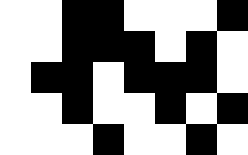[["white", "white", "black", "black", "white", "white", "white", "black"], ["white", "white", "black", "black", "black", "white", "black", "white"], ["white", "black", "black", "white", "black", "black", "black", "white"], ["white", "white", "black", "white", "white", "black", "white", "black"], ["white", "white", "white", "black", "white", "white", "black", "white"]]